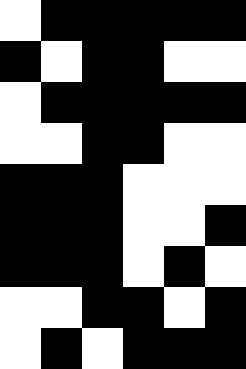[["white", "black", "black", "black", "black", "black"], ["black", "white", "black", "black", "white", "white"], ["white", "black", "black", "black", "black", "black"], ["white", "white", "black", "black", "white", "white"], ["black", "black", "black", "white", "white", "white"], ["black", "black", "black", "white", "white", "black"], ["black", "black", "black", "white", "black", "white"], ["white", "white", "black", "black", "white", "black"], ["white", "black", "white", "black", "black", "black"]]